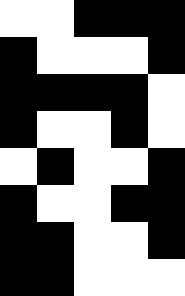[["white", "white", "black", "black", "black"], ["black", "white", "white", "white", "black"], ["black", "black", "black", "black", "white"], ["black", "white", "white", "black", "white"], ["white", "black", "white", "white", "black"], ["black", "white", "white", "black", "black"], ["black", "black", "white", "white", "black"], ["black", "black", "white", "white", "white"]]